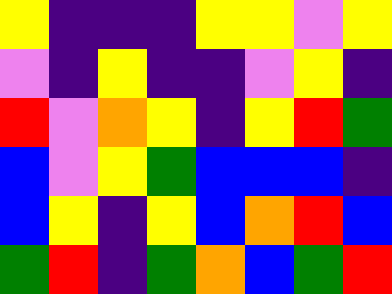[["yellow", "indigo", "indigo", "indigo", "yellow", "yellow", "violet", "yellow"], ["violet", "indigo", "yellow", "indigo", "indigo", "violet", "yellow", "indigo"], ["red", "violet", "orange", "yellow", "indigo", "yellow", "red", "green"], ["blue", "violet", "yellow", "green", "blue", "blue", "blue", "indigo"], ["blue", "yellow", "indigo", "yellow", "blue", "orange", "red", "blue"], ["green", "red", "indigo", "green", "orange", "blue", "green", "red"]]